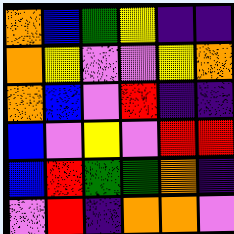[["orange", "blue", "green", "yellow", "indigo", "indigo"], ["orange", "yellow", "violet", "violet", "yellow", "orange"], ["orange", "blue", "violet", "red", "indigo", "indigo"], ["blue", "violet", "yellow", "violet", "red", "red"], ["blue", "red", "green", "green", "orange", "indigo"], ["violet", "red", "indigo", "orange", "orange", "violet"]]